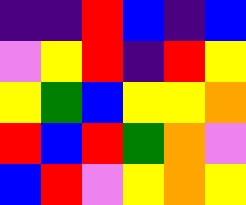[["indigo", "indigo", "red", "blue", "indigo", "blue"], ["violet", "yellow", "red", "indigo", "red", "yellow"], ["yellow", "green", "blue", "yellow", "yellow", "orange"], ["red", "blue", "red", "green", "orange", "violet"], ["blue", "red", "violet", "yellow", "orange", "yellow"]]